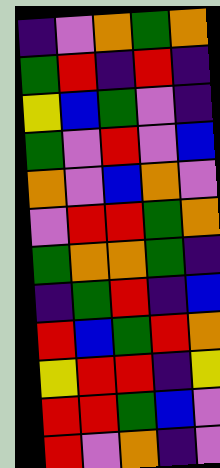[["indigo", "violet", "orange", "green", "orange"], ["green", "red", "indigo", "red", "indigo"], ["yellow", "blue", "green", "violet", "indigo"], ["green", "violet", "red", "violet", "blue"], ["orange", "violet", "blue", "orange", "violet"], ["violet", "red", "red", "green", "orange"], ["green", "orange", "orange", "green", "indigo"], ["indigo", "green", "red", "indigo", "blue"], ["red", "blue", "green", "red", "orange"], ["yellow", "red", "red", "indigo", "yellow"], ["red", "red", "green", "blue", "violet"], ["red", "violet", "orange", "indigo", "violet"]]